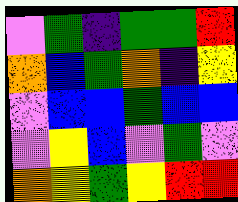[["violet", "green", "indigo", "green", "green", "red"], ["orange", "blue", "green", "orange", "indigo", "yellow"], ["violet", "blue", "blue", "green", "blue", "blue"], ["violet", "yellow", "blue", "violet", "green", "violet"], ["orange", "yellow", "green", "yellow", "red", "red"]]